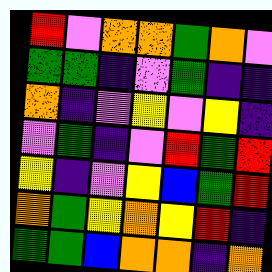[["red", "violet", "orange", "orange", "green", "orange", "violet"], ["green", "green", "indigo", "violet", "green", "indigo", "indigo"], ["orange", "indigo", "violet", "yellow", "violet", "yellow", "indigo"], ["violet", "green", "indigo", "violet", "red", "green", "red"], ["yellow", "indigo", "violet", "yellow", "blue", "green", "red"], ["orange", "green", "yellow", "orange", "yellow", "red", "indigo"], ["green", "green", "blue", "orange", "orange", "indigo", "orange"]]